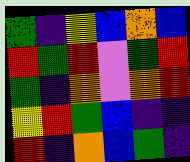[["green", "indigo", "yellow", "blue", "orange", "blue"], ["red", "green", "red", "violet", "green", "red"], ["green", "indigo", "orange", "violet", "orange", "red"], ["yellow", "red", "green", "blue", "indigo", "indigo"], ["red", "indigo", "orange", "blue", "green", "indigo"]]